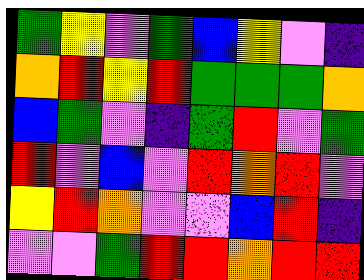[["green", "yellow", "violet", "green", "blue", "yellow", "violet", "indigo"], ["orange", "red", "yellow", "red", "green", "green", "green", "orange"], ["blue", "green", "violet", "indigo", "green", "red", "violet", "green"], ["red", "violet", "blue", "violet", "red", "orange", "red", "violet"], ["yellow", "red", "orange", "violet", "violet", "blue", "red", "indigo"], ["violet", "violet", "green", "red", "red", "orange", "red", "red"]]